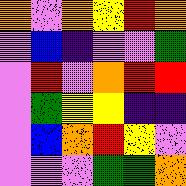[["orange", "violet", "orange", "yellow", "red", "orange"], ["violet", "blue", "indigo", "violet", "violet", "green"], ["violet", "red", "violet", "orange", "red", "red"], ["violet", "green", "yellow", "yellow", "indigo", "indigo"], ["violet", "blue", "orange", "red", "yellow", "violet"], ["violet", "violet", "violet", "green", "green", "orange"]]